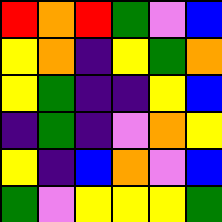[["red", "orange", "red", "green", "violet", "blue"], ["yellow", "orange", "indigo", "yellow", "green", "orange"], ["yellow", "green", "indigo", "indigo", "yellow", "blue"], ["indigo", "green", "indigo", "violet", "orange", "yellow"], ["yellow", "indigo", "blue", "orange", "violet", "blue"], ["green", "violet", "yellow", "yellow", "yellow", "green"]]